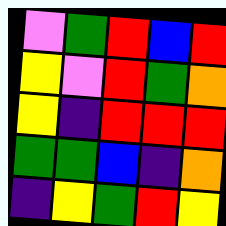[["violet", "green", "red", "blue", "red"], ["yellow", "violet", "red", "green", "orange"], ["yellow", "indigo", "red", "red", "red"], ["green", "green", "blue", "indigo", "orange"], ["indigo", "yellow", "green", "red", "yellow"]]